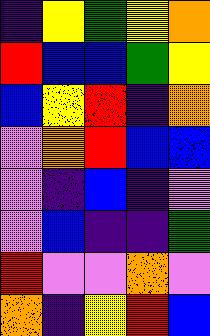[["indigo", "yellow", "green", "yellow", "orange"], ["red", "blue", "blue", "green", "yellow"], ["blue", "yellow", "red", "indigo", "orange"], ["violet", "orange", "red", "blue", "blue"], ["violet", "indigo", "blue", "indigo", "violet"], ["violet", "blue", "indigo", "indigo", "green"], ["red", "violet", "violet", "orange", "violet"], ["orange", "indigo", "yellow", "red", "blue"]]